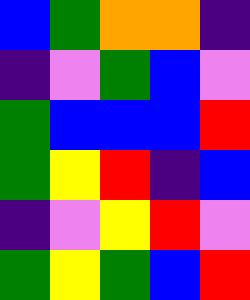[["blue", "green", "orange", "orange", "indigo"], ["indigo", "violet", "green", "blue", "violet"], ["green", "blue", "blue", "blue", "red"], ["green", "yellow", "red", "indigo", "blue"], ["indigo", "violet", "yellow", "red", "violet"], ["green", "yellow", "green", "blue", "red"]]